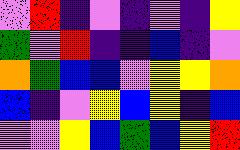[["violet", "red", "indigo", "violet", "indigo", "violet", "indigo", "yellow"], ["green", "violet", "red", "indigo", "indigo", "blue", "indigo", "violet"], ["orange", "green", "blue", "blue", "violet", "yellow", "yellow", "orange"], ["blue", "indigo", "violet", "yellow", "blue", "yellow", "indigo", "blue"], ["violet", "violet", "yellow", "blue", "green", "blue", "yellow", "red"]]